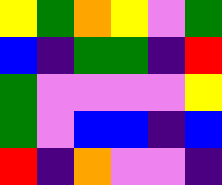[["yellow", "green", "orange", "yellow", "violet", "green"], ["blue", "indigo", "green", "green", "indigo", "red"], ["green", "violet", "violet", "violet", "violet", "yellow"], ["green", "violet", "blue", "blue", "indigo", "blue"], ["red", "indigo", "orange", "violet", "violet", "indigo"]]